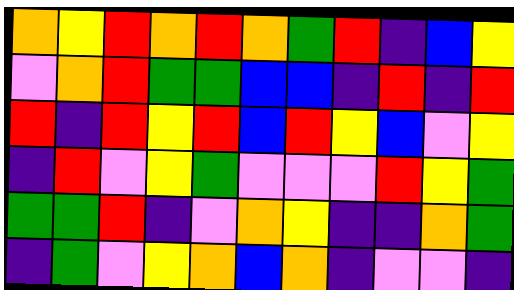[["orange", "yellow", "red", "orange", "red", "orange", "green", "red", "indigo", "blue", "yellow"], ["violet", "orange", "red", "green", "green", "blue", "blue", "indigo", "red", "indigo", "red"], ["red", "indigo", "red", "yellow", "red", "blue", "red", "yellow", "blue", "violet", "yellow"], ["indigo", "red", "violet", "yellow", "green", "violet", "violet", "violet", "red", "yellow", "green"], ["green", "green", "red", "indigo", "violet", "orange", "yellow", "indigo", "indigo", "orange", "green"], ["indigo", "green", "violet", "yellow", "orange", "blue", "orange", "indigo", "violet", "violet", "indigo"]]